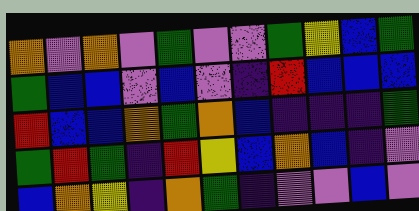[["orange", "violet", "orange", "violet", "green", "violet", "violet", "green", "yellow", "blue", "green"], ["green", "blue", "blue", "violet", "blue", "violet", "indigo", "red", "blue", "blue", "blue"], ["red", "blue", "blue", "orange", "green", "orange", "blue", "indigo", "indigo", "indigo", "green"], ["green", "red", "green", "indigo", "red", "yellow", "blue", "orange", "blue", "indigo", "violet"], ["blue", "orange", "yellow", "indigo", "orange", "green", "indigo", "violet", "violet", "blue", "violet"]]